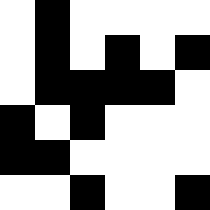[["white", "black", "white", "white", "white", "white"], ["white", "black", "white", "black", "white", "black"], ["white", "black", "black", "black", "black", "white"], ["black", "white", "black", "white", "white", "white"], ["black", "black", "white", "white", "white", "white"], ["white", "white", "black", "white", "white", "black"]]